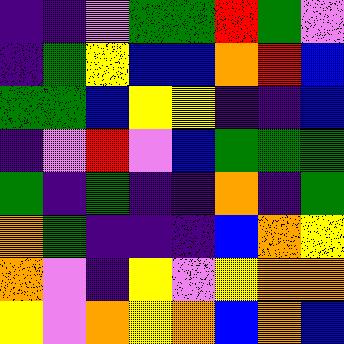[["indigo", "indigo", "violet", "green", "green", "red", "green", "violet"], ["indigo", "green", "yellow", "blue", "blue", "orange", "red", "blue"], ["green", "green", "blue", "yellow", "yellow", "indigo", "indigo", "blue"], ["indigo", "violet", "red", "violet", "blue", "green", "green", "green"], ["green", "indigo", "green", "indigo", "indigo", "orange", "indigo", "green"], ["orange", "green", "indigo", "indigo", "indigo", "blue", "orange", "yellow"], ["orange", "violet", "indigo", "yellow", "violet", "yellow", "orange", "orange"], ["yellow", "violet", "orange", "yellow", "orange", "blue", "orange", "blue"]]